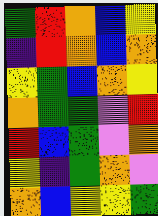[["green", "red", "orange", "blue", "yellow"], ["indigo", "red", "orange", "blue", "orange"], ["yellow", "green", "blue", "orange", "yellow"], ["orange", "green", "green", "violet", "red"], ["red", "blue", "green", "violet", "orange"], ["yellow", "indigo", "green", "orange", "violet"], ["orange", "blue", "yellow", "yellow", "green"]]